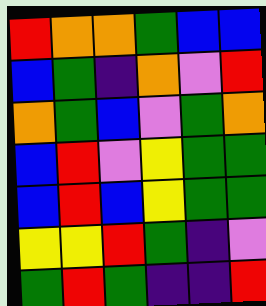[["red", "orange", "orange", "green", "blue", "blue"], ["blue", "green", "indigo", "orange", "violet", "red"], ["orange", "green", "blue", "violet", "green", "orange"], ["blue", "red", "violet", "yellow", "green", "green"], ["blue", "red", "blue", "yellow", "green", "green"], ["yellow", "yellow", "red", "green", "indigo", "violet"], ["green", "red", "green", "indigo", "indigo", "red"]]